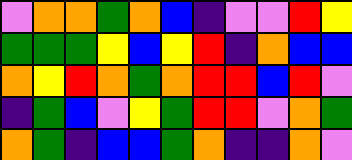[["violet", "orange", "orange", "green", "orange", "blue", "indigo", "violet", "violet", "red", "yellow"], ["green", "green", "green", "yellow", "blue", "yellow", "red", "indigo", "orange", "blue", "blue"], ["orange", "yellow", "red", "orange", "green", "orange", "red", "red", "blue", "red", "violet"], ["indigo", "green", "blue", "violet", "yellow", "green", "red", "red", "violet", "orange", "green"], ["orange", "green", "indigo", "blue", "blue", "green", "orange", "indigo", "indigo", "orange", "violet"]]